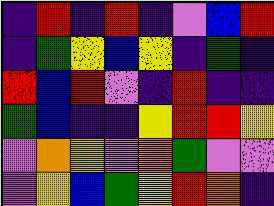[["indigo", "red", "indigo", "red", "indigo", "violet", "blue", "red"], ["indigo", "green", "yellow", "blue", "yellow", "indigo", "green", "indigo"], ["red", "blue", "red", "violet", "indigo", "red", "indigo", "indigo"], ["green", "blue", "indigo", "indigo", "yellow", "red", "red", "yellow"], ["violet", "orange", "yellow", "violet", "orange", "green", "violet", "violet"], ["violet", "yellow", "blue", "green", "yellow", "red", "orange", "indigo"]]